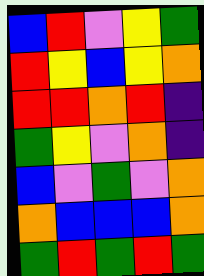[["blue", "red", "violet", "yellow", "green"], ["red", "yellow", "blue", "yellow", "orange"], ["red", "red", "orange", "red", "indigo"], ["green", "yellow", "violet", "orange", "indigo"], ["blue", "violet", "green", "violet", "orange"], ["orange", "blue", "blue", "blue", "orange"], ["green", "red", "green", "red", "green"]]